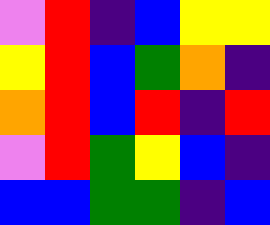[["violet", "red", "indigo", "blue", "yellow", "yellow"], ["yellow", "red", "blue", "green", "orange", "indigo"], ["orange", "red", "blue", "red", "indigo", "red"], ["violet", "red", "green", "yellow", "blue", "indigo"], ["blue", "blue", "green", "green", "indigo", "blue"]]